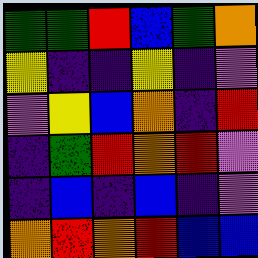[["green", "green", "red", "blue", "green", "orange"], ["yellow", "indigo", "indigo", "yellow", "indigo", "violet"], ["violet", "yellow", "blue", "orange", "indigo", "red"], ["indigo", "green", "red", "orange", "red", "violet"], ["indigo", "blue", "indigo", "blue", "indigo", "violet"], ["orange", "red", "orange", "red", "blue", "blue"]]